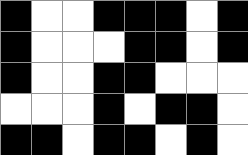[["black", "white", "white", "black", "black", "black", "white", "black"], ["black", "white", "white", "white", "black", "black", "white", "black"], ["black", "white", "white", "black", "black", "white", "white", "white"], ["white", "white", "white", "black", "white", "black", "black", "white"], ["black", "black", "white", "black", "black", "white", "black", "white"]]